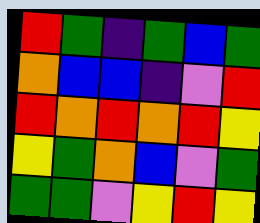[["red", "green", "indigo", "green", "blue", "green"], ["orange", "blue", "blue", "indigo", "violet", "red"], ["red", "orange", "red", "orange", "red", "yellow"], ["yellow", "green", "orange", "blue", "violet", "green"], ["green", "green", "violet", "yellow", "red", "yellow"]]